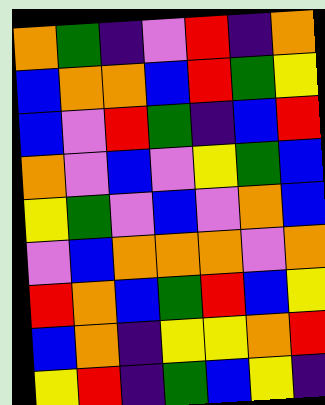[["orange", "green", "indigo", "violet", "red", "indigo", "orange"], ["blue", "orange", "orange", "blue", "red", "green", "yellow"], ["blue", "violet", "red", "green", "indigo", "blue", "red"], ["orange", "violet", "blue", "violet", "yellow", "green", "blue"], ["yellow", "green", "violet", "blue", "violet", "orange", "blue"], ["violet", "blue", "orange", "orange", "orange", "violet", "orange"], ["red", "orange", "blue", "green", "red", "blue", "yellow"], ["blue", "orange", "indigo", "yellow", "yellow", "orange", "red"], ["yellow", "red", "indigo", "green", "blue", "yellow", "indigo"]]